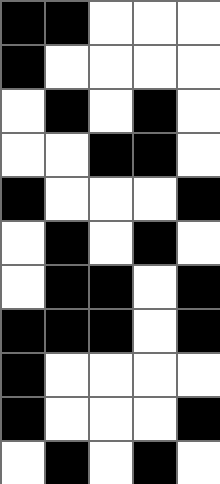[["black", "black", "white", "white", "white"], ["black", "white", "white", "white", "white"], ["white", "black", "white", "black", "white"], ["white", "white", "black", "black", "white"], ["black", "white", "white", "white", "black"], ["white", "black", "white", "black", "white"], ["white", "black", "black", "white", "black"], ["black", "black", "black", "white", "black"], ["black", "white", "white", "white", "white"], ["black", "white", "white", "white", "black"], ["white", "black", "white", "black", "white"]]